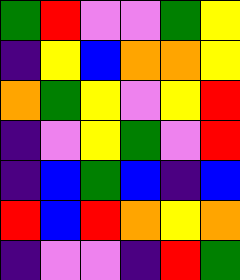[["green", "red", "violet", "violet", "green", "yellow"], ["indigo", "yellow", "blue", "orange", "orange", "yellow"], ["orange", "green", "yellow", "violet", "yellow", "red"], ["indigo", "violet", "yellow", "green", "violet", "red"], ["indigo", "blue", "green", "blue", "indigo", "blue"], ["red", "blue", "red", "orange", "yellow", "orange"], ["indigo", "violet", "violet", "indigo", "red", "green"]]